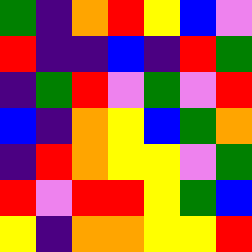[["green", "indigo", "orange", "red", "yellow", "blue", "violet"], ["red", "indigo", "indigo", "blue", "indigo", "red", "green"], ["indigo", "green", "red", "violet", "green", "violet", "red"], ["blue", "indigo", "orange", "yellow", "blue", "green", "orange"], ["indigo", "red", "orange", "yellow", "yellow", "violet", "green"], ["red", "violet", "red", "red", "yellow", "green", "blue"], ["yellow", "indigo", "orange", "orange", "yellow", "yellow", "red"]]